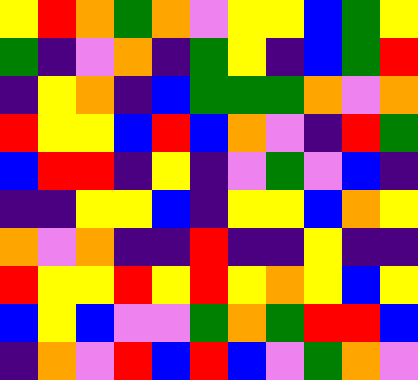[["yellow", "red", "orange", "green", "orange", "violet", "yellow", "yellow", "blue", "green", "yellow"], ["green", "indigo", "violet", "orange", "indigo", "green", "yellow", "indigo", "blue", "green", "red"], ["indigo", "yellow", "orange", "indigo", "blue", "green", "green", "green", "orange", "violet", "orange"], ["red", "yellow", "yellow", "blue", "red", "blue", "orange", "violet", "indigo", "red", "green"], ["blue", "red", "red", "indigo", "yellow", "indigo", "violet", "green", "violet", "blue", "indigo"], ["indigo", "indigo", "yellow", "yellow", "blue", "indigo", "yellow", "yellow", "blue", "orange", "yellow"], ["orange", "violet", "orange", "indigo", "indigo", "red", "indigo", "indigo", "yellow", "indigo", "indigo"], ["red", "yellow", "yellow", "red", "yellow", "red", "yellow", "orange", "yellow", "blue", "yellow"], ["blue", "yellow", "blue", "violet", "violet", "green", "orange", "green", "red", "red", "blue"], ["indigo", "orange", "violet", "red", "blue", "red", "blue", "violet", "green", "orange", "violet"]]